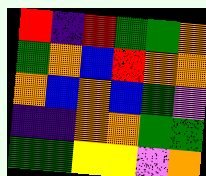[["red", "indigo", "red", "green", "green", "orange"], ["green", "orange", "blue", "red", "orange", "orange"], ["orange", "blue", "orange", "blue", "green", "violet"], ["indigo", "indigo", "orange", "orange", "green", "green"], ["green", "green", "yellow", "yellow", "violet", "orange"]]